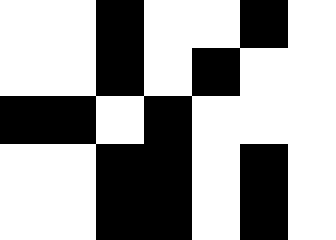[["white", "white", "black", "white", "white", "black", "white"], ["white", "white", "black", "white", "black", "white", "white"], ["black", "black", "white", "black", "white", "white", "white"], ["white", "white", "black", "black", "white", "black", "white"], ["white", "white", "black", "black", "white", "black", "white"]]